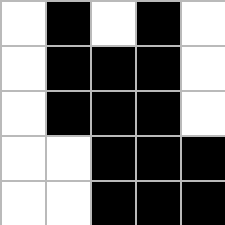[["white", "black", "white", "black", "white"], ["white", "black", "black", "black", "white"], ["white", "black", "black", "black", "white"], ["white", "white", "black", "black", "black"], ["white", "white", "black", "black", "black"]]